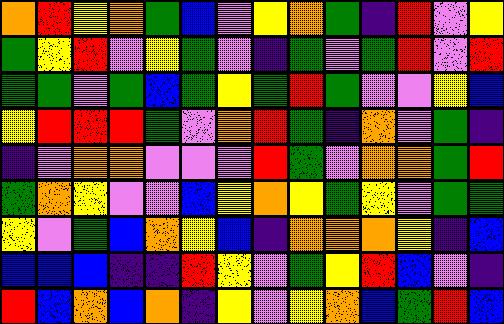[["orange", "red", "yellow", "orange", "green", "blue", "violet", "yellow", "orange", "green", "indigo", "red", "violet", "yellow"], ["green", "yellow", "red", "violet", "yellow", "green", "violet", "indigo", "green", "violet", "green", "red", "violet", "red"], ["green", "green", "violet", "green", "blue", "green", "yellow", "green", "red", "green", "violet", "violet", "yellow", "blue"], ["yellow", "red", "red", "red", "green", "violet", "orange", "red", "green", "indigo", "orange", "violet", "green", "indigo"], ["indigo", "violet", "orange", "orange", "violet", "violet", "violet", "red", "green", "violet", "orange", "orange", "green", "red"], ["green", "orange", "yellow", "violet", "violet", "blue", "yellow", "orange", "yellow", "green", "yellow", "violet", "green", "green"], ["yellow", "violet", "green", "blue", "orange", "yellow", "blue", "indigo", "orange", "orange", "orange", "yellow", "indigo", "blue"], ["blue", "blue", "blue", "indigo", "indigo", "red", "yellow", "violet", "green", "yellow", "red", "blue", "violet", "indigo"], ["red", "blue", "orange", "blue", "orange", "indigo", "yellow", "violet", "yellow", "orange", "blue", "green", "red", "blue"]]